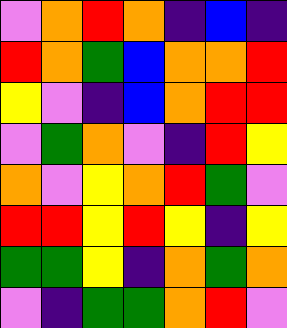[["violet", "orange", "red", "orange", "indigo", "blue", "indigo"], ["red", "orange", "green", "blue", "orange", "orange", "red"], ["yellow", "violet", "indigo", "blue", "orange", "red", "red"], ["violet", "green", "orange", "violet", "indigo", "red", "yellow"], ["orange", "violet", "yellow", "orange", "red", "green", "violet"], ["red", "red", "yellow", "red", "yellow", "indigo", "yellow"], ["green", "green", "yellow", "indigo", "orange", "green", "orange"], ["violet", "indigo", "green", "green", "orange", "red", "violet"]]